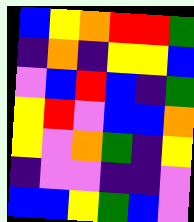[["blue", "yellow", "orange", "red", "red", "green"], ["indigo", "orange", "indigo", "yellow", "yellow", "blue"], ["violet", "blue", "red", "blue", "indigo", "green"], ["yellow", "red", "violet", "blue", "blue", "orange"], ["yellow", "violet", "orange", "green", "indigo", "yellow"], ["indigo", "violet", "violet", "indigo", "indigo", "violet"], ["blue", "blue", "yellow", "green", "blue", "violet"]]